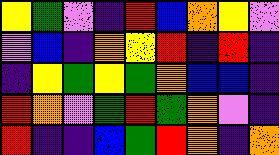[["yellow", "green", "violet", "indigo", "red", "blue", "orange", "yellow", "violet"], ["violet", "blue", "indigo", "orange", "yellow", "red", "indigo", "red", "indigo"], ["indigo", "yellow", "green", "yellow", "green", "orange", "blue", "blue", "indigo"], ["red", "orange", "violet", "green", "red", "green", "orange", "violet", "indigo"], ["red", "indigo", "indigo", "blue", "green", "red", "orange", "indigo", "orange"]]